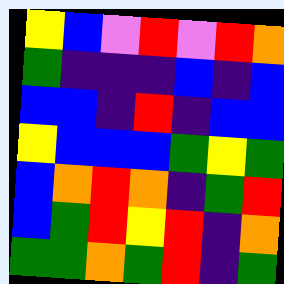[["yellow", "blue", "violet", "red", "violet", "red", "orange"], ["green", "indigo", "indigo", "indigo", "blue", "indigo", "blue"], ["blue", "blue", "indigo", "red", "indigo", "blue", "blue"], ["yellow", "blue", "blue", "blue", "green", "yellow", "green"], ["blue", "orange", "red", "orange", "indigo", "green", "red"], ["blue", "green", "red", "yellow", "red", "indigo", "orange"], ["green", "green", "orange", "green", "red", "indigo", "green"]]